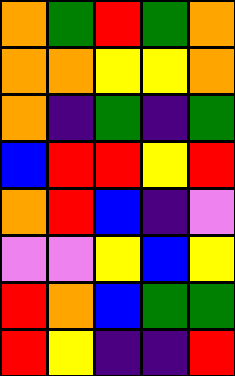[["orange", "green", "red", "green", "orange"], ["orange", "orange", "yellow", "yellow", "orange"], ["orange", "indigo", "green", "indigo", "green"], ["blue", "red", "red", "yellow", "red"], ["orange", "red", "blue", "indigo", "violet"], ["violet", "violet", "yellow", "blue", "yellow"], ["red", "orange", "blue", "green", "green"], ["red", "yellow", "indigo", "indigo", "red"]]